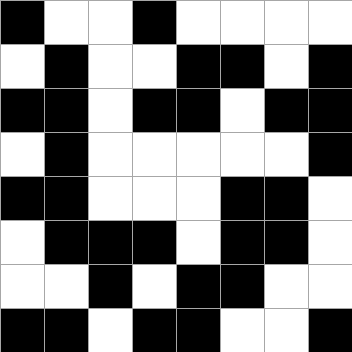[["black", "white", "white", "black", "white", "white", "white", "white"], ["white", "black", "white", "white", "black", "black", "white", "black"], ["black", "black", "white", "black", "black", "white", "black", "black"], ["white", "black", "white", "white", "white", "white", "white", "black"], ["black", "black", "white", "white", "white", "black", "black", "white"], ["white", "black", "black", "black", "white", "black", "black", "white"], ["white", "white", "black", "white", "black", "black", "white", "white"], ["black", "black", "white", "black", "black", "white", "white", "black"]]